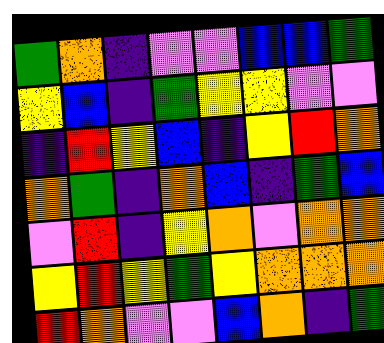[["green", "orange", "indigo", "violet", "violet", "blue", "blue", "green"], ["yellow", "blue", "indigo", "green", "yellow", "yellow", "violet", "violet"], ["indigo", "red", "yellow", "blue", "indigo", "yellow", "red", "orange"], ["orange", "green", "indigo", "orange", "blue", "indigo", "green", "blue"], ["violet", "red", "indigo", "yellow", "orange", "violet", "orange", "orange"], ["yellow", "red", "yellow", "green", "yellow", "orange", "orange", "orange"], ["red", "orange", "violet", "violet", "blue", "orange", "indigo", "green"]]